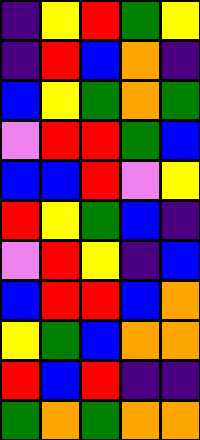[["indigo", "yellow", "red", "green", "yellow"], ["indigo", "red", "blue", "orange", "indigo"], ["blue", "yellow", "green", "orange", "green"], ["violet", "red", "red", "green", "blue"], ["blue", "blue", "red", "violet", "yellow"], ["red", "yellow", "green", "blue", "indigo"], ["violet", "red", "yellow", "indigo", "blue"], ["blue", "red", "red", "blue", "orange"], ["yellow", "green", "blue", "orange", "orange"], ["red", "blue", "red", "indigo", "indigo"], ["green", "orange", "green", "orange", "orange"]]